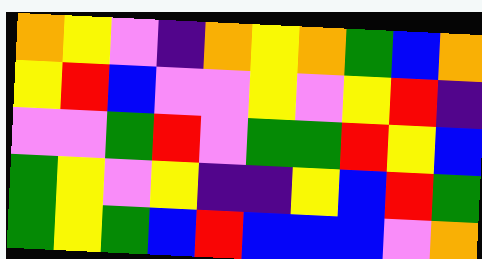[["orange", "yellow", "violet", "indigo", "orange", "yellow", "orange", "green", "blue", "orange"], ["yellow", "red", "blue", "violet", "violet", "yellow", "violet", "yellow", "red", "indigo"], ["violet", "violet", "green", "red", "violet", "green", "green", "red", "yellow", "blue"], ["green", "yellow", "violet", "yellow", "indigo", "indigo", "yellow", "blue", "red", "green"], ["green", "yellow", "green", "blue", "red", "blue", "blue", "blue", "violet", "orange"]]